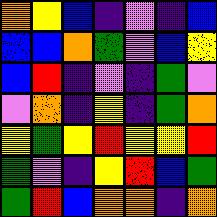[["orange", "yellow", "blue", "indigo", "violet", "indigo", "blue"], ["blue", "blue", "orange", "green", "violet", "blue", "yellow"], ["blue", "red", "indigo", "violet", "indigo", "green", "violet"], ["violet", "orange", "indigo", "yellow", "indigo", "green", "orange"], ["yellow", "green", "yellow", "red", "yellow", "yellow", "red"], ["green", "violet", "indigo", "yellow", "red", "blue", "green"], ["green", "red", "blue", "orange", "orange", "indigo", "orange"]]